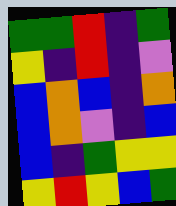[["green", "green", "red", "indigo", "green"], ["yellow", "indigo", "red", "indigo", "violet"], ["blue", "orange", "blue", "indigo", "orange"], ["blue", "orange", "violet", "indigo", "blue"], ["blue", "indigo", "green", "yellow", "yellow"], ["yellow", "red", "yellow", "blue", "green"]]